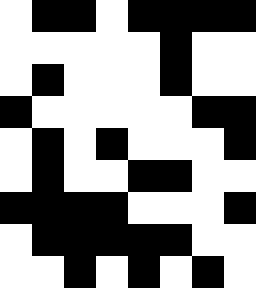[["white", "black", "black", "white", "black", "black", "black", "black"], ["white", "white", "white", "white", "white", "black", "white", "white"], ["white", "black", "white", "white", "white", "black", "white", "white"], ["black", "white", "white", "white", "white", "white", "black", "black"], ["white", "black", "white", "black", "white", "white", "white", "black"], ["white", "black", "white", "white", "black", "black", "white", "white"], ["black", "black", "black", "black", "white", "white", "white", "black"], ["white", "black", "black", "black", "black", "black", "white", "white"], ["white", "white", "black", "white", "black", "white", "black", "white"]]